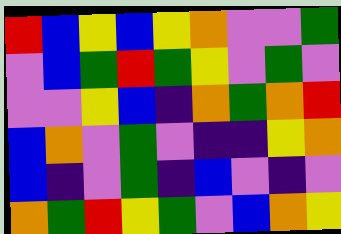[["red", "blue", "yellow", "blue", "yellow", "orange", "violet", "violet", "green"], ["violet", "blue", "green", "red", "green", "yellow", "violet", "green", "violet"], ["violet", "violet", "yellow", "blue", "indigo", "orange", "green", "orange", "red"], ["blue", "orange", "violet", "green", "violet", "indigo", "indigo", "yellow", "orange"], ["blue", "indigo", "violet", "green", "indigo", "blue", "violet", "indigo", "violet"], ["orange", "green", "red", "yellow", "green", "violet", "blue", "orange", "yellow"]]